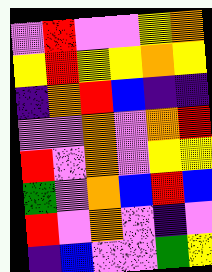[["violet", "red", "violet", "violet", "yellow", "orange"], ["yellow", "red", "yellow", "yellow", "orange", "yellow"], ["indigo", "orange", "red", "blue", "indigo", "indigo"], ["violet", "violet", "orange", "violet", "orange", "red"], ["red", "violet", "orange", "violet", "yellow", "yellow"], ["green", "violet", "orange", "blue", "red", "blue"], ["red", "violet", "orange", "violet", "indigo", "violet"], ["indigo", "blue", "violet", "violet", "green", "yellow"]]